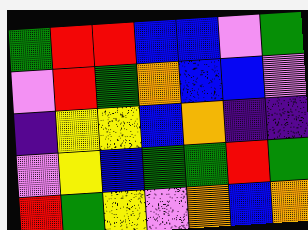[["green", "red", "red", "blue", "blue", "violet", "green"], ["violet", "red", "green", "orange", "blue", "blue", "violet"], ["indigo", "yellow", "yellow", "blue", "orange", "indigo", "indigo"], ["violet", "yellow", "blue", "green", "green", "red", "green"], ["red", "green", "yellow", "violet", "orange", "blue", "orange"]]